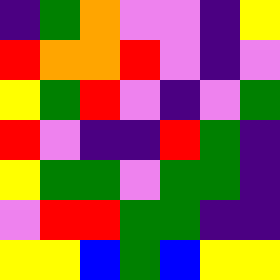[["indigo", "green", "orange", "violet", "violet", "indigo", "yellow"], ["red", "orange", "orange", "red", "violet", "indigo", "violet"], ["yellow", "green", "red", "violet", "indigo", "violet", "green"], ["red", "violet", "indigo", "indigo", "red", "green", "indigo"], ["yellow", "green", "green", "violet", "green", "green", "indigo"], ["violet", "red", "red", "green", "green", "indigo", "indigo"], ["yellow", "yellow", "blue", "green", "blue", "yellow", "yellow"]]